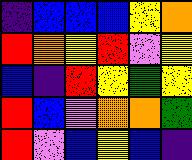[["indigo", "blue", "blue", "blue", "yellow", "orange"], ["red", "orange", "yellow", "red", "violet", "yellow"], ["blue", "indigo", "red", "yellow", "green", "yellow"], ["red", "blue", "violet", "orange", "orange", "green"], ["red", "violet", "blue", "yellow", "blue", "indigo"]]